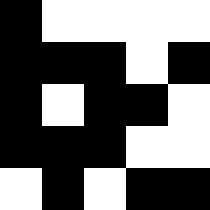[["black", "white", "white", "white", "white"], ["black", "black", "black", "white", "black"], ["black", "white", "black", "black", "white"], ["black", "black", "black", "white", "white"], ["white", "black", "white", "black", "black"]]